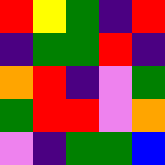[["red", "yellow", "green", "indigo", "red"], ["indigo", "green", "green", "red", "indigo"], ["orange", "red", "indigo", "violet", "green"], ["green", "red", "red", "violet", "orange"], ["violet", "indigo", "green", "green", "blue"]]